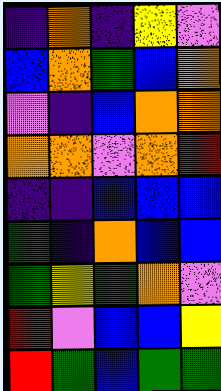[["indigo", "orange", "indigo", "yellow", "violet"], ["blue", "orange", "green", "blue", "orange"], ["violet", "indigo", "blue", "orange", "orange"], ["orange", "orange", "violet", "orange", "red"], ["indigo", "indigo", "blue", "blue", "blue"], ["green", "indigo", "orange", "blue", "blue"], ["green", "yellow", "green", "orange", "violet"], ["red", "violet", "blue", "blue", "yellow"], ["red", "green", "blue", "green", "green"]]